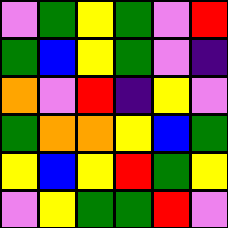[["violet", "green", "yellow", "green", "violet", "red"], ["green", "blue", "yellow", "green", "violet", "indigo"], ["orange", "violet", "red", "indigo", "yellow", "violet"], ["green", "orange", "orange", "yellow", "blue", "green"], ["yellow", "blue", "yellow", "red", "green", "yellow"], ["violet", "yellow", "green", "green", "red", "violet"]]